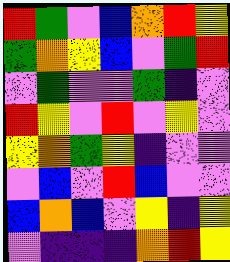[["red", "green", "violet", "blue", "orange", "red", "yellow"], ["green", "orange", "yellow", "blue", "violet", "green", "red"], ["violet", "green", "violet", "violet", "green", "indigo", "violet"], ["red", "yellow", "violet", "red", "violet", "yellow", "violet"], ["yellow", "orange", "green", "yellow", "indigo", "violet", "violet"], ["violet", "blue", "violet", "red", "blue", "violet", "violet"], ["blue", "orange", "blue", "violet", "yellow", "indigo", "yellow"], ["violet", "indigo", "indigo", "indigo", "orange", "red", "yellow"]]